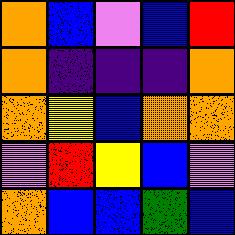[["orange", "blue", "violet", "blue", "red"], ["orange", "indigo", "indigo", "indigo", "orange"], ["orange", "yellow", "blue", "orange", "orange"], ["violet", "red", "yellow", "blue", "violet"], ["orange", "blue", "blue", "green", "blue"]]